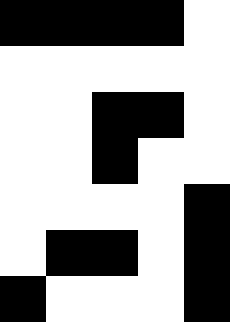[["black", "black", "black", "black", "white"], ["white", "white", "white", "white", "white"], ["white", "white", "black", "black", "white"], ["white", "white", "black", "white", "white"], ["white", "white", "white", "white", "black"], ["white", "black", "black", "white", "black"], ["black", "white", "white", "white", "black"]]